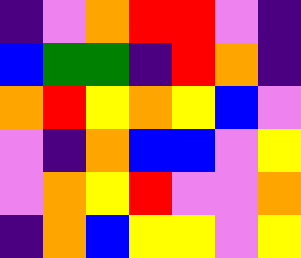[["indigo", "violet", "orange", "red", "red", "violet", "indigo"], ["blue", "green", "green", "indigo", "red", "orange", "indigo"], ["orange", "red", "yellow", "orange", "yellow", "blue", "violet"], ["violet", "indigo", "orange", "blue", "blue", "violet", "yellow"], ["violet", "orange", "yellow", "red", "violet", "violet", "orange"], ["indigo", "orange", "blue", "yellow", "yellow", "violet", "yellow"]]